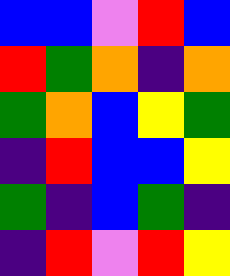[["blue", "blue", "violet", "red", "blue"], ["red", "green", "orange", "indigo", "orange"], ["green", "orange", "blue", "yellow", "green"], ["indigo", "red", "blue", "blue", "yellow"], ["green", "indigo", "blue", "green", "indigo"], ["indigo", "red", "violet", "red", "yellow"]]